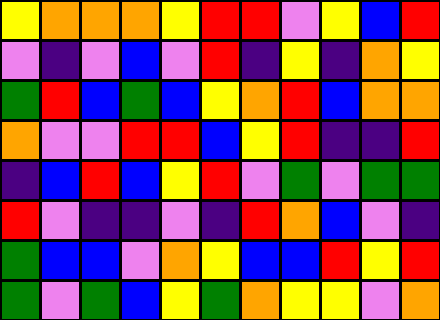[["yellow", "orange", "orange", "orange", "yellow", "red", "red", "violet", "yellow", "blue", "red"], ["violet", "indigo", "violet", "blue", "violet", "red", "indigo", "yellow", "indigo", "orange", "yellow"], ["green", "red", "blue", "green", "blue", "yellow", "orange", "red", "blue", "orange", "orange"], ["orange", "violet", "violet", "red", "red", "blue", "yellow", "red", "indigo", "indigo", "red"], ["indigo", "blue", "red", "blue", "yellow", "red", "violet", "green", "violet", "green", "green"], ["red", "violet", "indigo", "indigo", "violet", "indigo", "red", "orange", "blue", "violet", "indigo"], ["green", "blue", "blue", "violet", "orange", "yellow", "blue", "blue", "red", "yellow", "red"], ["green", "violet", "green", "blue", "yellow", "green", "orange", "yellow", "yellow", "violet", "orange"]]